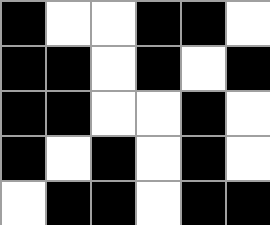[["black", "white", "white", "black", "black", "white"], ["black", "black", "white", "black", "white", "black"], ["black", "black", "white", "white", "black", "white"], ["black", "white", "black", "white", "black", "white"], ["white", "black", "black", "white", "black", "black"]]